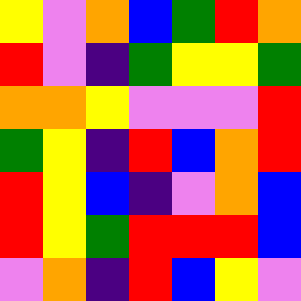[["yellow", "violet", "orange", "blue", "green", "red", "orange"], ["red", "violet", "indigo", "green", "yellow", "yellow", "green"], ["orange", "orange", "yellow", "violet", "violet", "violet", "red"], ["green", "yellow", "indigo", "red", "blue", "orange", "red"], ["red", "yellow", "blue", "indigo", "violet", "orange", "blue"], ["red", "yellow", "green", "red", "red", "red", "blue"], ["violet", "orange", "indigo", "red", "blue", "yellow", "violet"]]